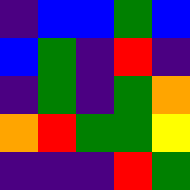[["indigo", "blue", "blue", "green", "blue"], ["blue", "green", "indigo", "red", "indigo"], ["indigo", "green", "indigo", "green", "orange"], ["orange", "red", "green", "green", "yellow"], ["indigo", "indigo", "indigo", "red", "green"]]